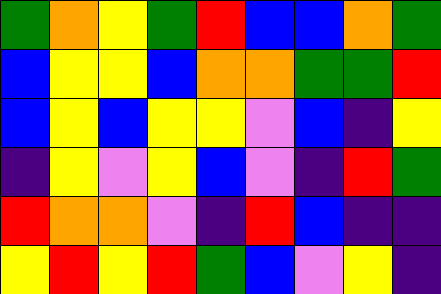[["green", "orange", "yellow", "green", "red", "blue", "blue", "orange", "green"], ["blue", "yellow", "yellow", "blue", "orange", "orange", "green", "green", "red"], ["blue", "yellow", "blue", "yellow", "yellow", "violet", "blue", "indigo", "yellow"], ["indigo", "yellow", "violet", "yellow", "blue", "violet", "indigo", "red", "green"], ["red", "orange", "orange", "violet", "indigo", "red", "blue", "indigo", "indigo"], ["yellow", "red", "yellow", "red", "green", "blue", "violet", "yellow", "indigo"]]